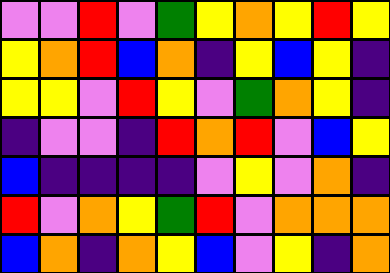[["violet", "violet", "red", "violet", "green", "yellow", "orange", "yellow", "red", "yellow"], ["yellow", "orange", "red", "blue", "orange", "indigo", "yellow", "blue", "yellow", "indigo"], ["yellow", "yellow", "violet", "red", "yellow", "violet", "green", "orange", "yellow", "indigo"], ["indigo", "violet", "violet", "indigo", "red", "orange", "red", "violet", "blue", "yellow"], ["blue", "indigo", "indigo", "indigo", "indigo", "violet", "yellow", "violet", "orange", "indigo"], ["red", "violet", "orange", "yellow", "green", "red", "violet", "orange", "orange", "orange"], ["blue", "orange", "indigo", "orange", "yellow", "blue", "violet", "yellow", "indigo", "orange"]]